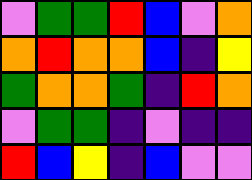[["violet", "green", "green", "red", "blue", "violet", "orange"], ["orange", "red", "orange", "orange", "blue", "indigo", "yellow"], ["green", "orange", "orange", "green", "indigo", "red", "orange"], ["violet", "green", "green", "indigo", "violet", "indigo", "indigo"], ["red", "blue", "yellow", "indigo", "blue", "violet", "violet"]]